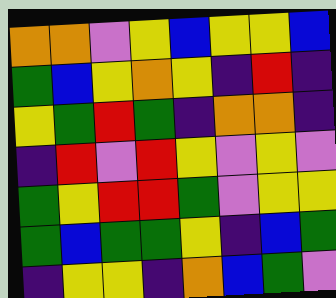[["orange", "orange", "violet", "yellow", "blue", "yellow", "yellow", "blue"], ["green", "blue", "yellow", "orange", "yellow", "indigo", "red", "indigo"], ["yellow", "green", "red", "green", "indigo", "orange", "orange", "indigo"], ["indigo", "red", "violet", "red", "yellow", "violet", "yellow", "violet"], ["green", "yellow", "red", "red", "green", "violet", "yellow", "yellow"], ["green", "blue", "green", "green", "yellow", "indigo", "blue", "green"], ["indigo", "yellow", "yellow", "indigo", "orange", "blue", "green", "violet"]]